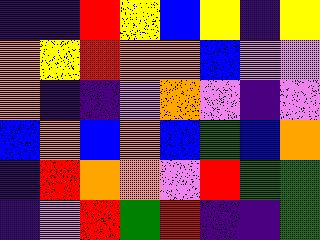[["indigo", "indigo", "red", "yellow", "blue", "yellow", "indigo", "yellow"], ["orange", "yellow", "red", "orange", "orange", "blue", "violet", "violet"], ["orange", "indigo", "indigo", "violet", "orange", "violet", "indigo", "violet"], ["blue", "orange", "blue", "orange", "blue", "green", "blue", "orange"], ["indigo", "red", "orange", "orange", "violet", "red", "green", "green"], ["indigo", "violet", "red", "green", "red", "indigo", "indigo", "green"]]